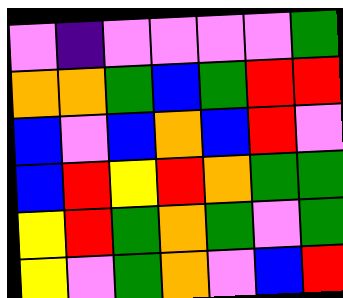[["violet", "indigo", "violet", "violet", "violet", "violet", "green"], ["orange", "orange", "green", "blue", "green", "red", "red"], ["blue", "violet", "blue", "orange", "blue", "red", "violet"], ["blue", "red", "yellow", "red", "orange", "green", "green"], ["yellow", "red", "green", "orange", "green", "violet", "green"], ["yellow", "violet", "green", "orange", "violet", "blue", "red"]]